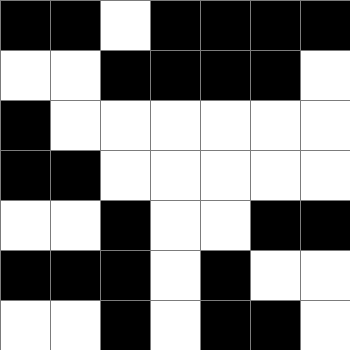[["black", "black", "white", "black", "black", "black", "black"], ["white", "white", "black", "black", "black", "black", "white"], ["black", "white", "white", "white", "white", "white", "white"], ["black", "black", "white", "white", "white", "white", "white"], ["white", "white", "black", "white", "white", "black", "black"], ["black", "black", "black", "white", "black", "white", "white"], ["white", "white", "black", "white", "black", "black", "white"]]